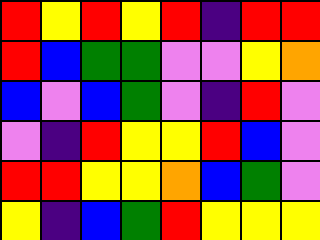[["red", "yellow", "red", "yellow", "red", "indigo", "red", "red"], ["red", "blue", "green", "green", "violet", "violet", "yellow", "orange"], ["blue", "violet", "blue", "green", "violet", "indigo", "red", "violet"], ["violet", "indigo", "red", "yellow", "yellow", "red", "blue", "violet"], ["red", "red", "yellow", "yellow", "orange", "blue", "green", "violet"], ["yellow", "indigo", "blue", "green", "red", "yellow", "yellow", "yellow"]]